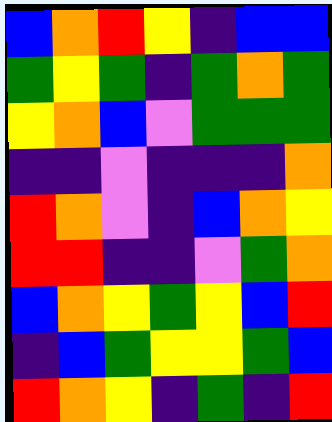[["blue", "orange", "red", "yellow", "indigo", "blue", "blue"], ["green", "yellow", "green", "indigo", "green", "orange", "green"], ["yellow", "orange", "blue", "violet", "green", "green", "green"], ["indigo", "indigo", "violet", "indigo", "indigo", "indigo", "orange"], ["red", "orange", "violet", "indigo", "blue", "orange", "yellow"], ["red", "red", "indigo", "indigo", "violet", "green", "orange"], ["blue", "orange", "yellow", "green", "yellow", "blue", "red"], ["indigo", "blue", "green", "yellow", "yellow", "green", "blue"], ["red", "orange", "yellow", "indigo", "green", "indigo", "red"]]